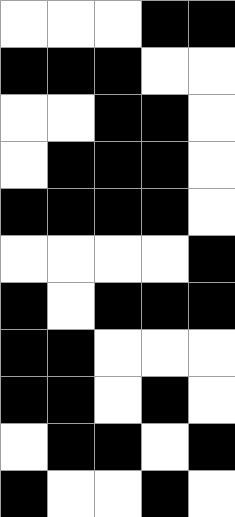[["white", "white", "white", "black", "black"], ["black", "black", "black", "white", "white"], ["white", "white", "black", "black", "white"], ["white", "black", "black", "black", "white"], ["black", "black", "black", "black", "white"], ["white", "white", "white", "white", "black"], ["black", "white", "black", "black", "black"], ["black", "black", "white", "white", "white"], ["black", "black", "white", "black", "white"], ["white", "black", "black", "white", "black"], ["black", "white", "white", "black", "white"]]